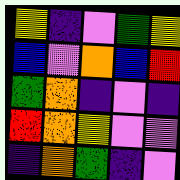[["yellow", "indigo", "violet", "green", "yellow"], ["blue", "violet", "orange", "blue", "red"], ["green", "orange", "indigo", "violet", "indigo"], ["red", "orange", "yellow", "violet", "violet"], ["indigo", "orange", "green", "indigo", "violet"]]